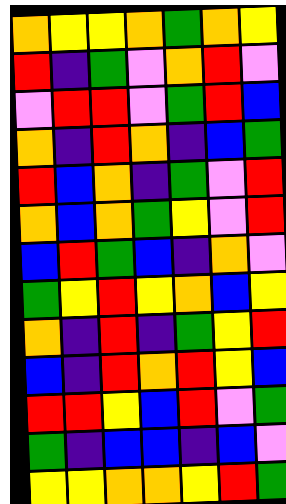[["orange", "yellow", "yellow", "orange", "green", "orange", "yellow"], ["red", "indigo", "green", "violet", "orange", "red", "violet"], ["violet", "red", "red", "violet", "green", "red", "blue"], ["orange", "indigo", "red", "orange", "indigo", "blue", "green"], ["red", "blue", "orange", "indigo", "green", "violet", "red"], ["orange", "blue", "orange", "green", "yellow", "violet", "red"], ["blue", "red", "green", "blue", "indigo", "orange", "violet"], ["green", "yellow", "red", "yellow", "orange", "blue", "yellow"], ["orange", "indigo", "red", "indigo", "green", "yellow", "red"], ["blue", "indigo", "red", "orange", "red", "yellow", "blue"], ["red", "red", "yellow", "blue", "red", "violet", "green"], ["green", "indigo", "blue", "blue", "indigo", "blue", "violet"], ["yellow", "yellow", "orange", "orange", "yellow", "red", "green"]]